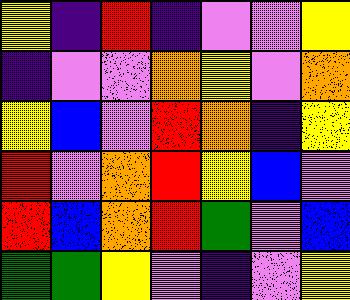[["yellow", "indigo", "red", "indigo", "violet", "violet", "yellow"], ["indigo", "violet", "violet", "orange", "yellow", "violet", "orange"], ["yellow", "blue", "violet", "red", "orange", "indigo", "yellow"], ["red", "violet", "orange", "red", "yellow", "blue", "violet"], ["red", "blue", "orange", "red", "green", "violet", "blue"], ["green", "green", "yellow", "violet", "indigo", "violet", "yellow"]]